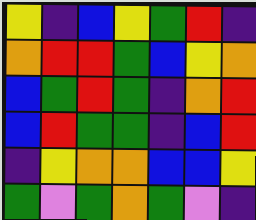[["yellow", "indigo", "blue", "yellow", "green", "red", "indigo"], ["orange", "red", "red", "green", "blue", "yellow", "orange"], ["blue", "green", "red", "green", "indigo", "orange", "red"], ["blue", "red", "green", "green", "indigo", "blue", "red"], ["indigo", "yellow", "orange", "orange", "blue", "blue", "yellow"], ["green", "violet", "green", "orange", "green", "violet", "indigo"]]